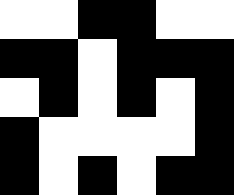[["white", "white", "black", "black", "white", "white"], ["black", "black", "white", "black", "black", "black"], ["white", "black", "white", "black", "white", "black"], ["black", "white", "white", "white", "white", "black"], ["black", "white", "black", "white", "black", "black"]]